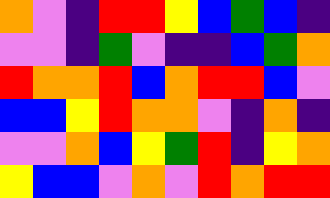[["orange", "violet", "indigo", "red", "red", "yellow", "blue", "green", "blue", "indigo"], ["violet", "violet", "indigo", "green", "violet", "indigo", "indigo", "blue", "green", "orange"], ["red", "orange", "orange", "red", "blue", "orange", "red", "red", "blue", "violet"], ["blue", "blue", "yellow", "red", "orange", "orange", "violet", "indigo", "orange", "indigo"], ["violet", "violet", "orange", "blue", "yellow", "green", "red", "indigo", "yellow", "orange"], ["yellow", "blue", "blue", "violet", "orange", "violet", "red", "orange", "red", "red"]]